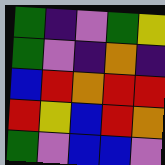[["green", "indigo", "violet", "green", "yellow"], ["green", "violet", "indigo", "orange", "indigo"], ["blue", "red", "orange", "red", "red"], ["red", "yellow", "blue", "red", "orange"], ["green", "violet", "blue", "blue", "violet"]]